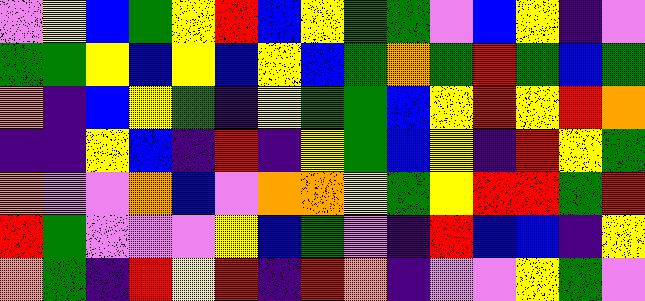[["violet", "yellow", "blue", "green", "yellow", "red", "blue", "yellow", "green", "green", "violet", "blue", "yellow", "indigo", "violet"], ["green", "green", "yellow", "blue", "yellow", "blue", "yellow", "blue", "green", "orange", "green", "red", "green", "blue", "green"], ["orange", "indigo", "blue", "yellow", "green", "indigo", "yellow", "green", "green", "blue", "yellow", "red", "yellow", "red", "orange"], ["indigo", "indigo", "yellow", "blue", "indigo", "red", "indigo", "yellow", "green", "blue", "yellow", "indigo", "red", "yellow", "green"], ["orange", "violet", "violet", "orange", "blue", "violet", "orange", "orange", "yellow", "green", "yellow", "red", "red", "green", "red"], ["red", "green", "violet", "violet", "violet", "yellow", "blue", "green", "violet", "indigo", "red", "blue", "blue", "indigo", "yellow"], ["orange", "green", "indigo", "red", "yellow", "red", "indigo", "red", "orange", "indigo", "violet", "violet", "yellow", "green", "violet"]]